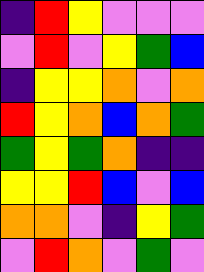[["indigo", "red", "yellow", "violet", "violet", "violet"], ["violet", "red", "violet", "yellow", "green", "blue"], ["indigo", "yellow", "yellow", "orange", "violet", "orange"], ["red", "yellow", "orange", "blue", "orange", "green"], ["green", "yellow", "green", "orange", "indigo", "indigo"], ["yellow", "yellow", "red", "blue", "violet", "blue"], ["orange", "orange", "violet", "indigo", "yellow", "green"], ["violet", "red", "orange", "violet", "green", "violet"]]